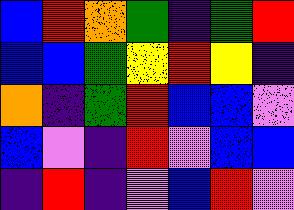[["blue", "red", "orange", "green", "indigo", "green", "red"], ["blue", "blue", "green", "yellow", "red", "yellow", "indigo"], ["orange", "indigo", "green", "red", "blue", "blue", "violet"], ["blue", "violet", "indigo", "red", "violet", "blue", "blue"], ["indigo", "red", "indigo", "violet", "blue", "red", "violet"]]